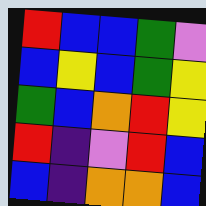[["red", "blue", "blue", "green", "violet"], ["blue", "yellow", "blue", "green", "yellow"], ["green", "blue", "orange", "red", "yellow"], ["red", "indigo", "violet", "red", "blue"], ["blue", "indigo", "orange", "orange", "blue"]]